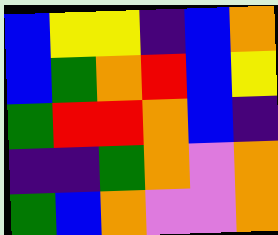[["blue", "yellow", "yellow", "indigo", "blue", "orange"], ["blue", "green", "orange", "red", "blue", "yellow"], ["green", "red", "red", "orange", "blue", "indigo"], ["indigo", "indigo", "green", "orange", "violet", "orange"], ["green", "blue", "orange", "violet", "violet", "orange"]]